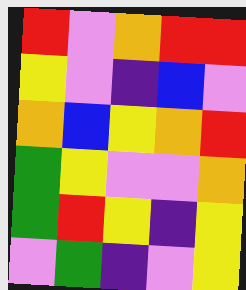[["red", "violet", "orange", "red", "red"], ["yellow", "violet", "indigo", "blue", "violet"], ["orange", "blue", "yellow", "orange", "red"], ["green", "yellow", "violet", "violet", "orange"], ["green", "red", "yellow", "indigo", "yellow"], ["violet", "green", "indigo", "violet", "yellow"]]